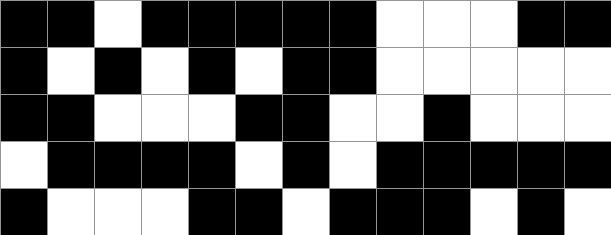[["black", "black", "white", "black", "black", "black", "black", "black", "white", "white", "white", "black", "black"], ["black", "white", "black", "white", "black", "white", "black", "black", "white", "white", "white", "white", "white"], ["black", "black", "white", "white", "white", "black", "black", "white", "white", "black", "white", "white", "white"], ["white", "black", "black", "black", "black", "white", "black", "white", "black", "black", "black", "black", "black"], ["black", "white", "white", "white", "black", "black", "white", "black", "black", "black", "white", "black", "white"]]